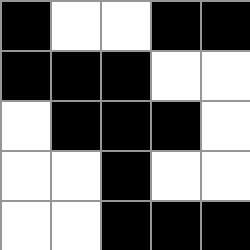[["black", "white", "white", "black", "black"], ["black", "black", "black", "white", "white"], ["white", "black", "black", "black", "white"], ["white", "white", "black", "white", "white"], ["white", "white", "black", "black", "black"]]